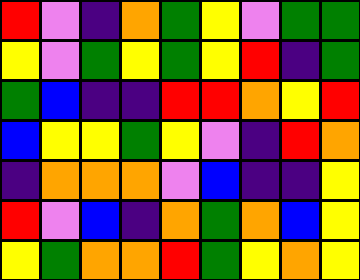[["red", "violet", "indigo", "orange", "green", "yellow", "violet", "green", "green"], ["yellow", "violet", "green", "yellow", "green", "yellow", "red", "indigo", "green"], ["green", "blue", "indigo", "indigo", "red", "red", "orange", "yellow", "red"], ["blue", "yellow", "yellow", "green", "yellow", "violet", "indigo", "red", "orange"], ["indigo", "orange", "orange", "orange", "violet", "blue", "indigo", "indigo", "yellow"], ["red", "violet", "blue", "indigo", "orange", "green", "orange", "blue", "yellow"], ["yellow", "green", "orange", "orange", "red", "green", "yellow", "orange", "yellow"]]